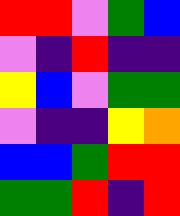[["red", "red", "violet", "green", "blue"], ["violet", "indigo", "red", "indigo", "indigo"], ["yellow", "blue", "violet", "green", "green"], ["violet", "indigo", "indigo", "yellow", "orange"], ["blue", "blue", "green", "red", "red"], ["green", "green", "red", "indigo", "red"]]